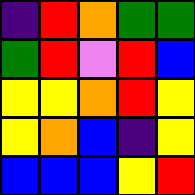[["indigo", "red", "orange", "green", "green"], ["green", "red", "violet", "red", "blue"], ["yellow", "yellow", "orange", "red", "yellow"], ["yellow", "orange", "blue", "indigo", "yellow"], ["blue", "blue", "blue", "yellow", "red"]]